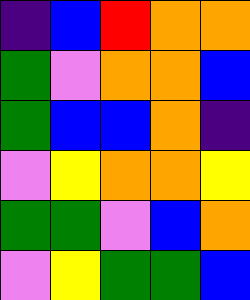[["indigo", "blue", "red", "orange", "orange"], ["green", "violet", "orange", "orange", "blue"], ["green", "blue", "blue", "orange", "indigo"], ["violet", "yellow", "orange", "orange", "yellow"], ["green", "green", "violet", "blue", "orange"], ["violet", "yellow", "green", "green", "blue"]]